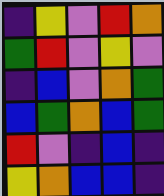[["indigo", "yellow", "violet", "red", "orange"], ["green", "red", "violet", "yellow", "violet"], ["indigo", "blue", "violet", "orange", "green"], ["blue", "green", "orange", "blue", "green"], ["red", "violet", "indigo", "blue", "indigo"], ["yellow", "orange", "blue", "blue", "indigo"]]